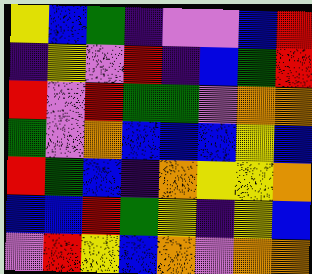[["yellow", "blue", "green", "indigo", "violet", "violet", "blue", "red"], ["indigo", "yellow", "violet", "red", "indigo", "blue", "green", "red"], ["red", "violet", "red", "green", "green", "violet", "orange", "orange"], ["green", "violet", "orange", "blue", "blue", "blue", "yellow", "blue"], ["red", "green", "blue", "indigo", "orange", "yellow", "yellow", "orange"], ["blue", "blue", "red", "green", "yellow", "indigo", "yellow", "blue"], ["violet", "red", "yellow", "blue", "orange", "violet", "orange", "orange"]]